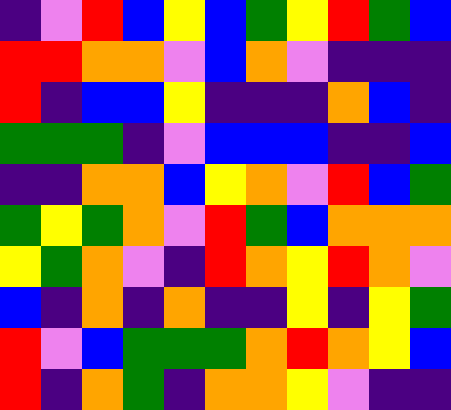[["indigo", "violet", "red", "blue", "yellow", "blue", "green", "yellow", "red", "green", "blue"], ["red", "red", "orange", "orange", "violet", "blue", "orange", "violet", "indigo", "indigo", "indigo"], ["red", "indigo", "blue", "blue", "yellow", "indigo", "indigo", "indigo", "orange", "blue", "indigo"], ["green", "green", "green", "indigo", "violet", "blue", "blue", "blue", "indigo", "indigo", "blue"], ["indigo", "indigo", "orange", "orange", "blue", "yellow", "orange", "violet", "red", "blue", "green"], ["green", "yellow", "green", "orange", "violet", "red", "green", "blue", "orange", "orange", "orange"], ["yellow", "green", "orange", "violet", "indigo", "red", "orange", "yellow", "red", "orange", "violet"], ["blue", "indigo", "orange", "indigo", "orange", "indigo", "indigo", "yellow", "indigo", "yellow", "green"], ["red", "violet", "blue", "green", "green", "green", "orange", "red", "orange", "yellow", "blue"], ["red", "indigo", "orange", "green", "indigo", "orange", "orange", "yellow", "violet", "indigo", "indigo"]]